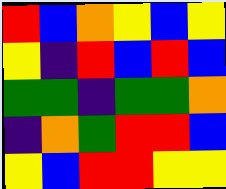[["red", "blue", "orange", "yellow", "blue", "yellow"], ["yellow", "indigo", "red", "blue", "red", "blue"], ["green", "green", "indigo", "green", "green", "orange"], ["indigo", "orange", "green", "red", "red", "blue"], ["yellow", "blue", "red", "red", "yellow", "yellow"]]